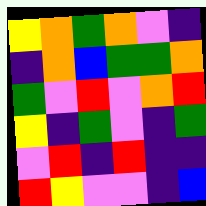[["yellow", "orange", "green", "orange", "violet", "indigo"], ["indigo", "orange", "blue", "green", "green", "orange"], ["green", "violet", "red", "violet", "orange", "red"], ["yellow", "indigo", "green", "violet", "indigo", "green"], ["violet", "red", "indigo", "red", "indigo", "indigo"], ["red", "yellow", "violet", "violet", "indigo", "blue"]]